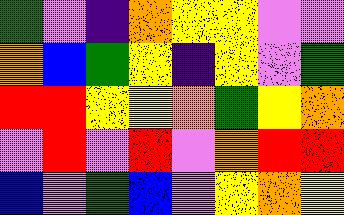[["green", "violet", "indigo", "orange", "yellow", "yellow", "violet", "violet"], ["orange", "blue", "green", "yellow", "indigo", "yellow", "violet", "green"], ["red", "red", "yellow", "yellow", "orange", "green", "yellow", "orange"], ["violet", "red", "violet", "red", "violet", "orange", "red", "red"], ["blue", "violet", "green", "blue", "violet", "yellow", "orange", "yellow"]]